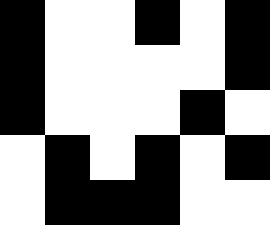[["black", "white", "white", "black", "white", "black"], ["black", "white", "white", "white", "white", "black"], ["black", "white", "white", "white", "black", "white"], ["white", "black", "white", "black", "white", "black"], ["white", "black", "black", "black", "white", "white"]]